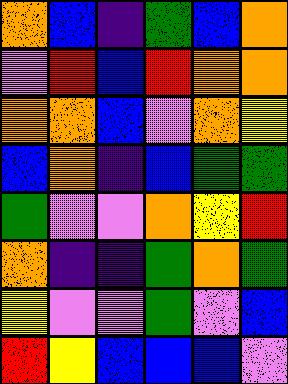[["orange", "blue", "indigo", "green", "blue", "orange"], ["violet", "red", "blue", "red", "orange", "orange"], ["orange", "orange", "blue", "violet", "orange", "yellow"], ["blue", "orange", "indigo", "blue", "green", "green"], ["green", "violet", "violet", "orange", "yellow", "red"], ["orange", "indigo", "indigo", "green", "orange", "green"], ["yellow", "violet", "violet", "green", "violet", "blue"], ["red", "yellow", "blue", "blue", "blue", "violet"]]